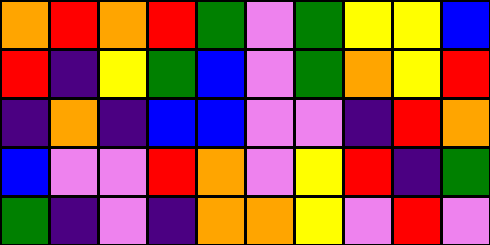[["orange", "red", "orange", "red", "green", "violet", "green", "yellow", "yellow", "blue"], ["red", "indigo", "yellow", "green", "blue", "violet", "green", "orange", "yellow", "red"], ["indigo", "orange", "indigo", "blue", "blue", "violet", "violet", "indigo", "red", "orange"], ["blue", "violet", "violet", "red", "orange", "violet", "yellow", "red", "indigo", "green"], ["green", "indigo", "violet", "indigo", "orange", "orange", "yellow", "violet", "red", "violet"]]